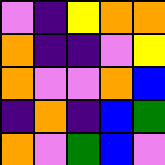[["violet", "indigo", "yellow", "orange", "orange"], ["orange", "indigo", "indigo", "violet", "yellow"], ["orange", "violet", "violet", "orange", "blue"], ["indigo", "orange", "indigo", "blue", "green"], ["orange", "violet", "green", "blue", "violet"]]